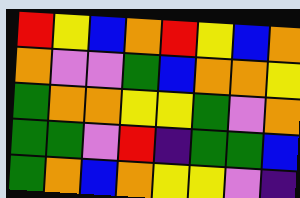[["red", "yellow", "blue", "orange", "red", "yellow", "blue", "orange"], ["orange", "violet", "violet", "green", "blue", "orange", "orange", "yellow"], ["green", "orange", "orange", "yellow", "yellow", "green", "violet", "orange"], ["green", "green", "violet", "red", "indigo", "green", "green", "blue"], ["green", "orange", "blue", "orange", "yellow", "yellow", "violet", "indigo"]]